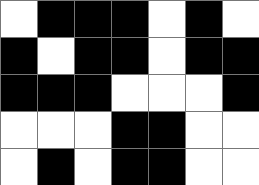[["white", "black", "black", "black", "white", "black", "white"], ["black", "white", "black", "black", "white", "black", "black"], ["black", "black", "black", "white", "white", "white", "black"], ["white", "white", "white", "black", "black", "white", "white"], ["white", "black", "white", "black", "black", "white", "white"]]